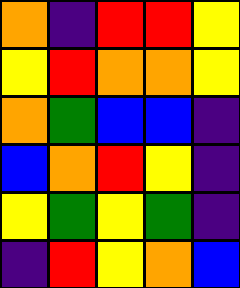[["orange", "indigo", "red", "red", "yellow"], ["yellow", "red", "orange", "orange", "yellow"], ["orange", "green", "blue", "blue", "indigo"], ["blue", "orange", "red", "yellow", "indigo"], ["yellow", "green", "yellow", "green", "indigo"], ["indigo", "red", "yellow", "orange", "blue"]]